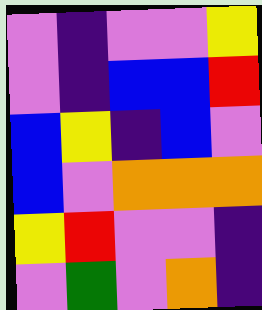[["violet", "indigo", "violet", "violet", "yellow"], ["violet", "indigo", "blue", "blue", "red"], ["blue", "yellow", "indigo", "blue", "violet"], ["blue", "violet", "orange", "orange", "orange"], ["yellow", "red", "violet", "violet", "indigo"], ["violet", "green", "violet", "orange", "indigo"]]